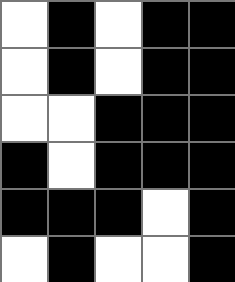[["white", "black", "white", "black", "black"], ["white", "black", "white", "black", "black"], ["white", "white", "black", "black", "black"], ["black", "white", "black", "black", "black"], ["black", "black", "black", "white", "black"], ["white", "black", "white", "white", "black"]]